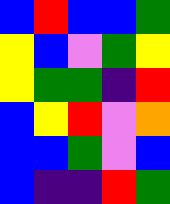[["blue", "red", "blue", "blue", "green"], ["yellow", "blue", "violet", "green", "yellow"], ["yellow", "green", "green", "indigo", "red"], ["blue", "yellow", "red", "violet", "orange"], ["blue", "blue", "green", "violet", "blue"], ["blue", "indigo", "indigo", "red", "green"]]